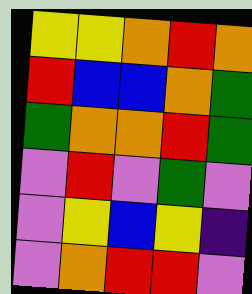[["yellow", "yellow", "orange", "red", "orange"], ["red", "blue", "blue", "orange", "green"], ["green", "orange", "orange", "red", "green"], ["violet", "red", "violet", "green", "violet"], ["violet", "yellow", "blue", "yellow", "indigo"], ["violet", "orange", "red", "red", "violet"]]